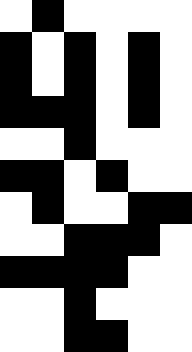[["white", "black", "white", "white", "white", "white"], ["black", "white", "black", "white", "black", "white"], ["black", "white", "black", "white", "black", "white"], ["black", "black", "black", "white", "black", "white"], ["white", "white", "black", "white", "white", "white"], ["black", "black", "white", "black", "white", "white"], ["white", "black", "white", "white", "black", "black"], ["white", "white", "black", "black", "black", "white"], ["black", "black", "black", "black", "white", "white"], ["white", "white", "black", "white", "white", "white"], ["white", "white", "black", "black", "white", "white"]]